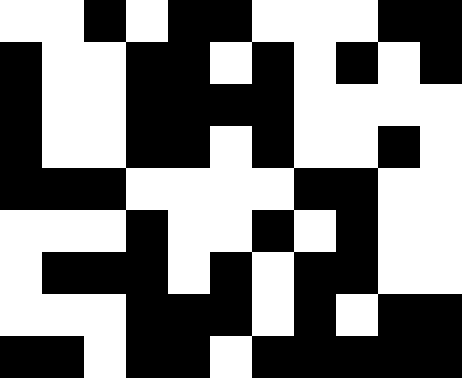[["white", "white", "black", "white", "black", "black", "white", "white", "white", "black", "black"], ["black", "white", "white", "black", "black", "white", "black", "white", "black", "white", "black"], ["black", "white", "white", "black", "black", "black", "black", "white", "white", "white", "white"], ["black", "white", "white", "black", "black", "white", "black", "white", "white", "black", "white"], ["black", "black", "black", "white", "white", "white", "white", "black", "black", "white", "white"], ["white", "white", "white", "black", "white", "white", "black", "white", "black", "white", "white"], ["white", "black", "black", "black", "white", "black", "white", "black", "black", "white", "white"], ["white", "white", "white", "black", "black", "black", "white", "black", "white", "black", "black"], ["black", "black", "white", "black", "black", "white", "black", "black", "black", "black", "black"]]